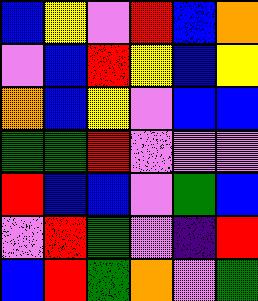[["blue", "yellow", "violet", "red", "blue", "orange"], ["violet", "blue", "red", "yellow", "blue", "yellow"], ["orange", "blue", "yellow", "violet", "blue", "blue"], ["green", "green", "red", "violet", "violet", "violet"], ["red", "blue", "blue", "violet", "green", "blue"], ["violet", "red", "green", "violet", "indigo", "red"], ["blue", "red", "green", "orange", "violet", "green"]]